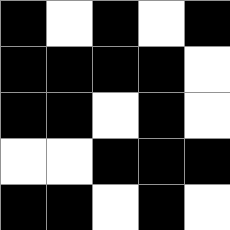[["black", "white", "black", "white", "black"], ["black", "black", "black", "black", "white"], ["black", "black", "white", "black", "white"], ["white", "white", "black", "black", "black"], ["black", "black", "white", "black", "white"]]